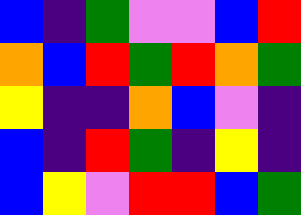[["blue", "indigo", "green", "violet", "violet", "blue", "red"], ["orange", "blue", "red", "green", "red", "orange", "green"], ["yellow", "indigo", "indigo", "orange", "blue", "violet", "indigo"], ["blue", "indigo", "red", "green", "indigo", "yellow", "indigo"], ["blue", "yellow", "violet", "red", "red", "blue", "green"]]